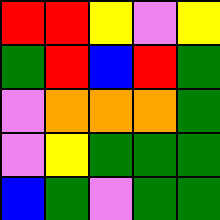[["red", "red", "yellow", "violet", "yellow"], ["green", "red", "blue", "red", "green"], ["violet", "orange", "orange", "orange", "green"], ["violet", "yellow", "green", "green", "green"], ["blue", "green", "violet", "green", "green"]]